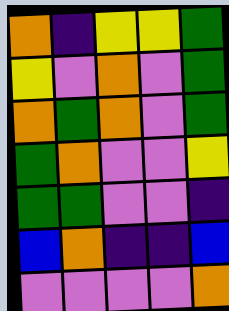[["orange", "indigo", "yellow", "yellow", "green"], ["yellow", "violet", "orange", "violet", "green"], ["orange", "green", "orange", "violet", "green"], ["green", "orange", "violet", "violet", "yellow"], ["green", "green", "violet", "violet", "indigo"], ["blue", "orange", "indigo", "indigo", "blue"], ["violet", "violet", "violet", "violet", "orange"]]